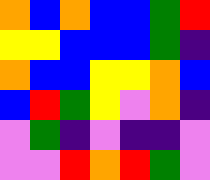[["orange", "blue", "orange", "blue", "blue", "green", "red"], ["yellow", "yellow", "blue", "blue", "blue", "green", "indigo"], ["orange", "blue", "blue", "yellow", "yellow", "orange", "blue"], ["blue", "red", "green", "yellow", "violet", "orange", "indigo"], ["violet", "green", "indigo", "violet", "indigo", "indigo", "violet"], ["violet", "violet", "red", "orange", "red", "green", "violet"]]